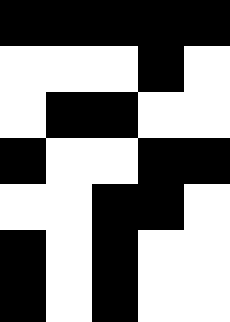[["black", "black", "black", "black", "black"], ["white", "white", "white", "black", "white"], ["white", "black", "black", "white", "white"], ["black", "white", "white", "black", "black"], ["white", "white", "black", "black", "white"], ["black", "white", "black", "white", "white"], ["black", "white", "black", "white", "white"]]